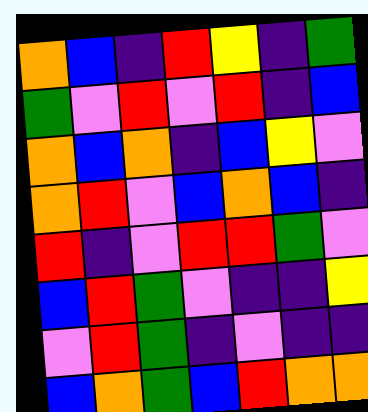[["orange", "blue", "indigo", "red", "yellow", "indigo", "green"], ["green", "violet", "red", "violet", "red", "indigo", "blue"], ["orange", "blue", "orange", "indigo", "blue", "yellow", "violet"], ["orange", "red", "violet", "blue", "orange", "blue", "indigo"], ["red", "indigo", "violet", "red", "red", "green", "violet"], ["blue", "red", "green", "violet", "indigo", "indigo", "yellow"], ["violet", "red", "green", "indigo", "violet", "indigo", "indigo"], ["blue", "orange", "green", "blue", "red", "orange", "orange"]]